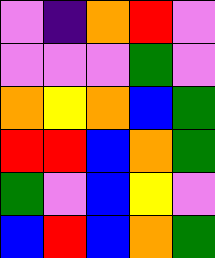[["violet", "indigo", "orange", "red", "violet"], ["violet", "violet", "violet", "green", "violet"], ["orange", "yellow", "orange", "blue", "green"], ["red", "red", "blue", "orange", "green"], ["green", "violet", "blue", "yellow", "violet"], ["blue", "red", "blue", "orange", "green"]]